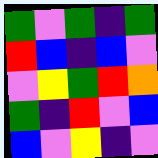[["green", "violet", "green", "indigo", "green"], ["red", "blue", "indigo", "blue", "violet"], ["violet", "yellow", "green", "red", "orange"], ["green", "indigo", "red", "violet", "blue"], ["blue", "violet", "yellow", "indigo", "violet"]]